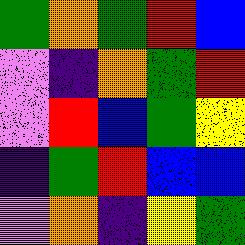[["green", "orange", "green", "red", "blue"], ["violet", "indigo", "orange", "green", "red"], ["violet", "red", "blue", "green", "yellow"], ["indigo", "green", "red", "blue", "blue"], ["violet", "orange", "indigo", "yellow", "green"]]